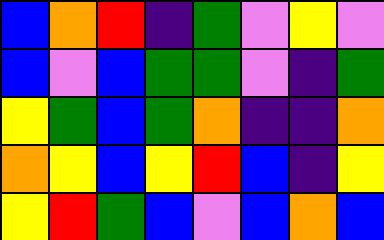[["blue", "orange", "red", "indigo", "green", "violet", "yellow", "violet"], ["blue", "violet", "blue", "green", "green", "violet", "indigo", "green"], ["yellow", "green", "blue", "green", "orange", "indigo", "indigo", "orange"], ["orange", "yellow", "blue", "yellow", "red", "blue", "indigo", "yellow"], ["yellow", "red", "green", "blue", "violet", "blue", "orange", "blue"]]